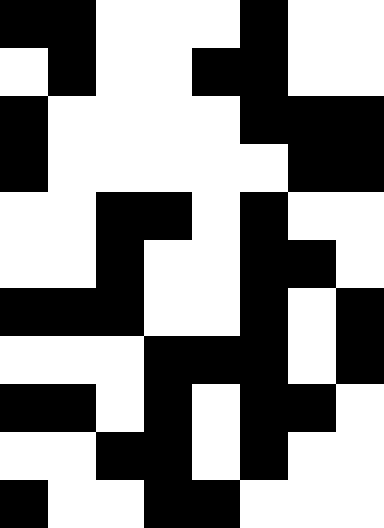[["black", "black", "white", "white", "white", "black", "white", "white"], ["white", "black", "white", "white", "black", "black", "white", "white"], ["black", "white", "white", "white", "white", "black", "black", "black"], ["black", "white", "white", "white", "white", "white", "black", "black"], ["white", "white", "black", "black", "white", "black", "white", "white"], ["white", "white", "black", "white", "white", "black", "black", "white"], ["black", "black", "black", "white", "white", "black", "white", "black"], ["white", "white", "white", "black", "black", "black", "white", "black"], ["black", "black", "white", "black", "white", "black", "black", "white"], ["white", "white", "black", "black", "white", "black", "white", "white"], ["black", "white", "white", "black", "black", "white", "white", "white"]]